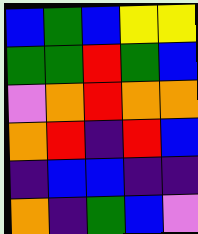[["blue", "green", "blue", "yellow", "yellow"], ["green", "green", "red", "green", "blue"], ["violet", "orange", "red", "orange", "orange"], ["orange", "red", "indigo", "red", "blue"], ["indigo", "blue", "blue", "indigo", "indigo"], ["orange", "indigo", "green", "blue", "violet"]]